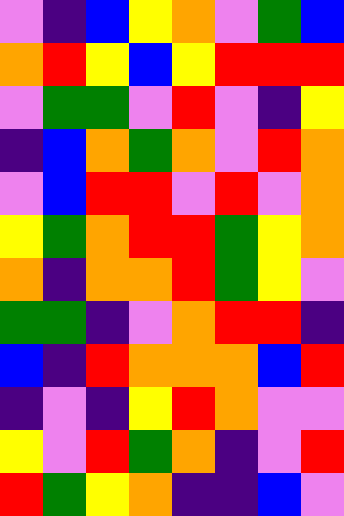[["violet", "indigo", "blue", "yellow", "orange", "violet", "green", "blue"], ["orange", "red", "yellow", "blue", "yellow", "red", "red", "red"], ["violet", "green", "green", "violet", "red", "violet", "indigo", "yellow"], ["indigo", "blue", "orange", "green", "orange", "violet", "red", "orange"], ["violet", "blue", "red", "red", "violet", "red", "violet", "orange"], ["yellow", "green", "orange", "red", "red", "green", "yellow", "orange"], ["orange", "indigo", "orange", "orange", "red", "green", "yellow", "violet"], ["green", "green", "indigo", "violet", "orange", "red", "red", "indigo"], ["blue", "indigo", "red", "orange", "orange", "orange", "blue", "red"], ["indigo", "violet", "indigo", "yellow", "red", "orange", "violet", "violet"], ["yellow", "violet", "red", "green", "orange", "indigo", "violet", "red"], ["red", "green", "yellow", "orange", "indigo", "indigo", "blue", "violet"]]